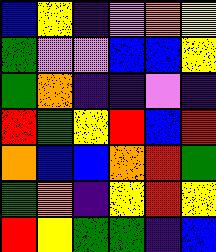[["blue", "yellow", "indigo", "violet", "orange", "yellow"], ["green", "violet", "violet", "blue", "blue", "yellow"], ["green", "orange", "indigo", "indigo", "violet", "indigo"], ["red", "green", "yellow", "red", "blue", "red"], ["orange", "blue", "blue", "orange", "red", "green"], ["green", "orange", "indigo", "yellow", "red", "yellow"], ["red", "yellow", "green", "green", "indigo", "blue"]]